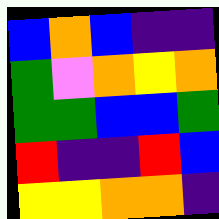[["blue", "orange", "blue", "indigo", "indigo"], ["green", "violet", "orange", "yellow", "orange"], ["green", "green", "blue", "blue", "green"], ["red", "indigo", "indigo", "red", "blue"], ["yellow", "yellow", "orange", "orange", "indigo"]]